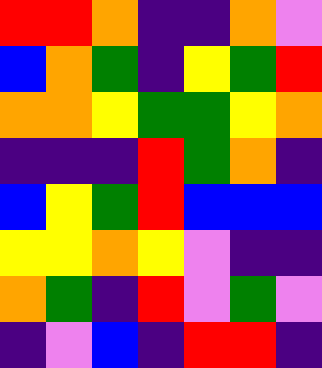[["red", "red", "orange", "indigo", "indigo", "orange", "violet"], ["blue", "orange", "green", "indigo", "yellow", "green", "red"], ["orange", "orange", "yellow", "green", "green", "yellow", "orange"], ["indigo", "indigo", "indigo", "red", "green", "orange", "indigo"], ["blue", "yellow", "green", "red", "blue", "blue", "blue"], ["yellow", "yellow", "orange", "yellow", "violet", "indigo", "indigo"], ["orange", "green", "indigo", "red", "violet", "green", "violet"], ["indigo", "violet", "blue", "indigo", "red", "red", "indigo"]]